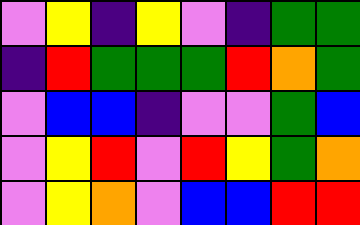[["violet", "yellow", "indigo", "yellow", "violet", "indigo", "green", "green"], ["indigo", "red", "green", "green", "green", "red", "orange", "green"], ["violet", "blue", "blue", "indigo", "violet", "violet", "green", "blue"], ["violet", "yellow", "red", "violet", "red", "yellow", "green", "orange"], ["violet", "yellow", "orange", "violet", "blue", "blue", "red", "red"]]